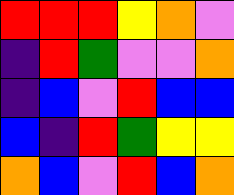[["red", "red", "red", "yellow", "orange", "violet"], ["indigo", "red", "green", "violet", "violet", "orange"], ["indigo", "blue", "violet", "red", "blue", "blue"], ["blue", "indigo", "red", "green", "yellow", "yellow"], ["orange", "blue", "violet", "red", "blue", "orange"]]